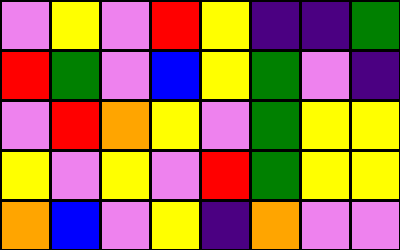[["violet", "yellow", "violet", "red", "yellow", "indigo", "indigo", "green"], ["red", "green", "violet", "blue", "yellow", "green", "violet", "indigo"], ["violet", "red", "orange", "yellow", "violet", "green", "yellow", "yellow"], ["yellow", "violet", "yellow", "violet", "red", "green", "yellow", "yellow"], ["orange", "blue", "violet", "yellow", "indigo", "orange", "violet", "violet"]]